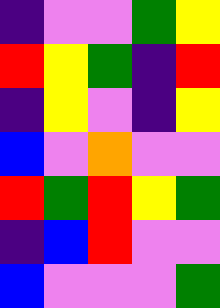[["indigo", "violet", "violet", "green", "yellow"], ["red", "yellow", "green", "indigo", "red"], ["indigo", "yellow", "violet", "indigo", "yellow"], ["blue", "violet", "orange", "violet", "violet"], ["red", "green", "red", "yellow", "green"], ["indigo", "blue", "red", "violet", "violet"], ["blue", "violet", "violet", "violet", "green"]]